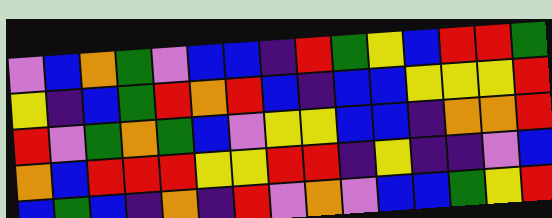[["violet", "blue", "orange", "green", "violet", "blue", "blue", "indigo", "red", "green", "yellow", "blue", "red", "red", "green"], ["yellow", "indigo", "blue", "green", "red", "orange", "red", "blue", "indigo", "blue", "blue", "yellow", "yellow", "yellow", "red"], ["red", "violet", "green", "orange", "green", "blue", "violet", "yellow", "yellow", "blue", "blue", "indigo", "orange", "orange", "red"], ["orange", "blue", "red", "red", "red", "yellow", "yellow", "red", "red", "indigo", "yellow", "indigo", "indigo", "violet", "blue"], ["blue", "green", "blue", "indigo", "orange", "indigo", "red", "violet", "orange", "violet", "blue", "blue", "green", "yellow", "red"]]